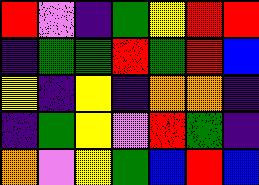[["red", "violet", "indigo", "green", "yellow", "red", "red"], ["indigo", "green", "green", "red", "green", "red", "blue"], ["yellow", "indigo", "yellow", "indigo", "orange", "orange", "indigo"], ["indigo", "green", "yellow", "violet", "red", "green", "indigo"], ["orange", "violet", "yellow", "green", "blue", "red", "blue"]]